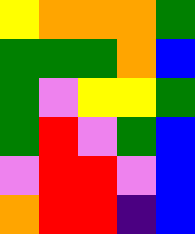[["yellow", "orange", "orange", "orange", "green"], ["green", "green", "green", "orange", "blue"], ["green", "violet", "yellow", "yellow", "green"], ["green", "red", "violet", "green", "blue"], ["violet", "red", "red", "violet", "blue"], ["orange", "red", "red", "indigo", "blue"]]